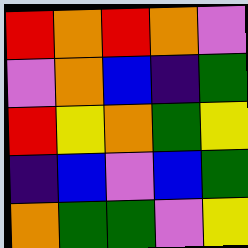[["red", "orange", "red", "orange", "violet"], ["violet", "orange", "blue", "indigo", "green"], ["red", "yellow", "orange", "green", "yellow"], ["indigo", "blue", "violet", "blue", "green"], ["orange", "green", "green", "violet", "yellow"]]